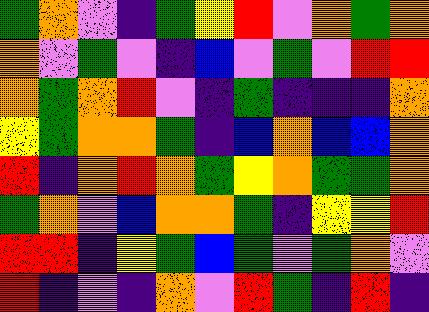[["green", "orange", "violet", "indigo", "green", "yellow", "red", "violet", "orange", "green", "orange"], ["orange", "violet", "green", "violet", "indigo", "blue", "violet", "green", "violet", "red", "red"], ["orange", "green", "orange", "red", "violet", "indigo", "green", "indigo", "indigo", "indigo", "orange"], ["yellow", "green", "orange", "orange", "green", "indigo", "blue", "orange", "blue", "blue", "orange"], ["red", "indigo", "orange", "red", "orange", "green", "yellow", "orange", "green", "green", "orange"], ["green", "orange", "violet", "blue", "orange", "orange", "green", "indigo", "yellow", "yellow", "red"], ["red", "red", "indigo", "yellow", "green", "blue", "green", "violet", "green", "orange", "violet"], ["red", "indigo", "violet", "indigo", "orange", "violet", "red", "green", "indigo", "red", "indigo"]]